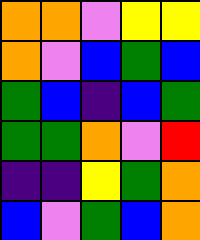[["orange", "orange", "violet", "yellow", "yellow"], ["orange", "violet", "blue", "green", "blue"], ["green", "blue", "indigo", "blue", "green"], ["green", "green", "orange", "violet", "red"], ["indigo", "indigo", "yellow", "green", "orange"], ["blue", "violet", "green", "blue", "orange"]]